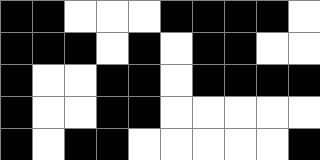[["black", "black", "white", "white", "white", "black", "black", "black", "black", "white"], ["black", "black", "black", "white", "black", "white", "black", "black", "white", "white"], ["black", "white", "white", "black", "black", "white", "black", "black", "black", "black"], ["black", "white", "white", "black", "black", "white", "white", "white", "white", "white"], ["black", "white", "black", "black", "white", "white", "white", "white", "white", "black"]]